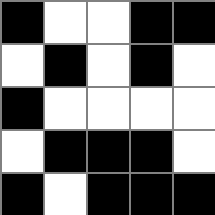[["black", "white", "white", "black", "black"], ["white", "black", "white", "black", "white"], ["black", "white", "white", "white", "white"], ["white", "black", "black", "black", "white"], ["black", "white", "black", "black", "black"]]